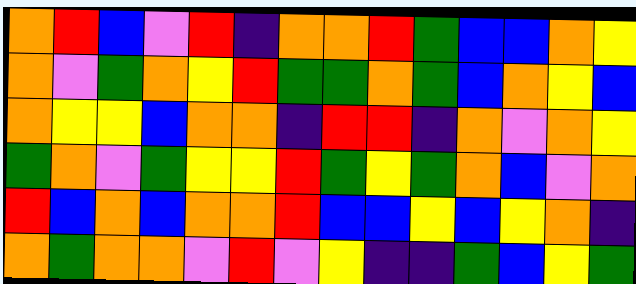[["orange", "red", "blue", "violet", "red", "indigo", "orange", "orange", "red", "green", "blue", "blue", "orange", "yellow"], ["orange", "violet", "green", "orange", "yellow", "red", "green", "green", "orange", "green", "blue", "orange", "yellow", "blue"], ["orange", "yellow", "yellow", "blue", "orange", "orange", "indigo", "red", "red", "indigo", "orange", "violet", "orange", "yellow"], ["green", "orange", "violet", "green", "yellow", "yellow", "red", "green", "yellow", "green", "orange", "blue", "violet", "orange"], ["red", "blue", "orange", "blue", "orange", "orange", "red", "blue", "blue", "yellow", "blue", "yellow", "orange", "indigo"], ["orange", "green", "orange", "orange", "violet", "red", "violet", "yellow", "indigo", "indigo", "green", "blue", "yellow", "green"]]